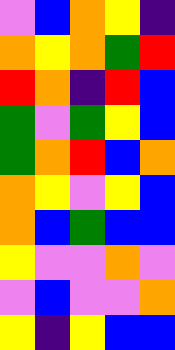[["violet", "blue", "orange", "yellow", "indigo"], ["orange", "yellow", "orange", "green", "red"], ["red", "orange", "indigo", "red", "blue"], ["green", "violet", "green", "yellow", "blue"], ["green", "orange", "red", "blue", "orange"], ["orange", "yellow", "violet", "yellow", "blue"], ["orange", "blue", "green", "blue", "blue"], ["yellow", "violet", "violet", "orange", "violet"], ["violet", "blue", "violet", "violet", "orange"], ["yellow", "indigo", "yellow", "blue", "blue"]]